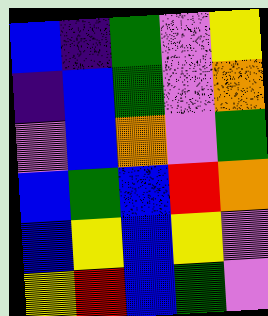[["blue", "indigo", "green", "violet", "yellow"], ["indigo", "blue", "green", "violet", "orange"], ["violet", "blue", "orange", "violet", "green"], ["blue", "green", "blue", "red", "orange"], ["blue", "yellow", "blue", "yellow", "violet"], ["yellow", "red", "blue", "green", "violet"]]